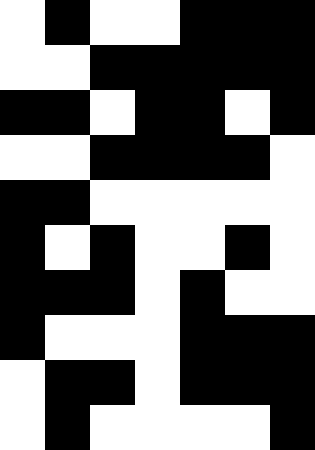[["white", "black", "white", "white", "black", "black", "black"], ["white", "white", "black", "black", "black", "black", "black"], ["black", "black", "white", "black", "black", "white", "black"], ["white", "white", "black", "black", "black", "black", "white"], ["black", "black", "white", "white", "white", "white", "white"], ["black", "white", "black", "white", "white", "black", "white"], ["black", "black", "black", "white", "black", "white", "white"], ["black", "white", "white", "white", "black", "black", "black"], ["white", "black", "black", "white", "black", "black", "black"], ["white", "black", "white", "white", "white", "white", "black"]]